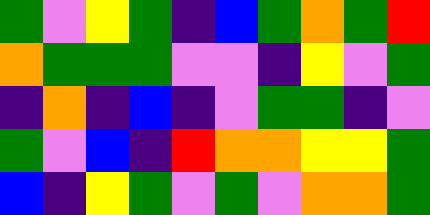[["green", "violet", "yellow", "green", "indigo", "blue", "green", "orange", "green", "red"], ["orange", "green", "green", "green", "violet", "violet", "indigo", "yellow", "violet", "green"], ["indigo", "orange", "indigo", "blue", "indigo", "violet", "green", "green", "indigo", "violet"], ["green", "violet", "blue", "indigo", "red", "orange", "orange", "yellow", "yellow", "green"], ["blue", "indigo", "yellow", "green", "violet", "green", "violet", "orange", "orange", "green"]]